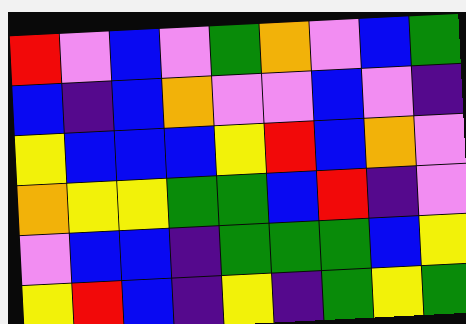[["red", "violet", "blue", "violet", "green", "orange", "violet", "blue", "green"], ["blue", "indigo", "blue", "orange", "violet", "violet", "blue", "violet", "indigo"], ["yellow", "blue", "blue", "blue", "yellow", "red", "blue", "orange", "violet"], ["orange", "yellow", "yellow", "green", "green", "blue", "red", "indigo", "violet"], ["violet", "blue", "blue", "indigo", "green", "green", "green", "blue", "yellow"], ["yellow", "red", "blue", "indigo", "yellow", "indigo", "green", "yellow", "green"]]